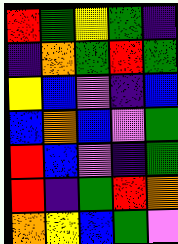[["red", "green", "yellow", "green", "indigo"], ["indigo", "orange", "green", "red", "green"], ["yellow", "blue", "violet", "indigo", "blue"], ["blue", "orange", "blue", "violet", "green"], ["red", "blue", "violet", "indigo", "green"], ["red", "indigo", "green", "red", "orange"], ["orange", "yellow", "blue", "green", "violet"]]